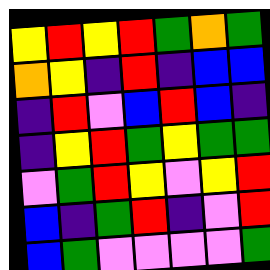[["yellow", "red", "yellow", "red", "green", "orange", "green"], ["orange", "yellow", "indigo", "red", "indigo", "blue", "blue"], ["indigo", "red", "violet", "blue", "red", "blue", "indigo"], ["indigo", "yellow", "red", "green", "yellow", "green", "green"], ["violet", "green", "red", "yellow", "violet", "yellow", "red"], ["blue", "indigo", "green", "red", "indigo", "violet", "red"], ["blue", "green", "violet", "violet", "violet", "violet", "green"]]